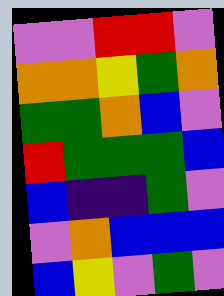[["violet", "violet", "red", "red", "violet"], ["orange", "orange", "yellow", "green", "orange"], ["green", "green", "orange", "blue", "violet"], ["red", "green", "green", "green", "blue"], ["blue", "indigo", "indigo", "green", "violet"], ["violet", "orange", "blue", "blue", "blue"], ["blue", "yellow", "violet", "green", "violet"]]